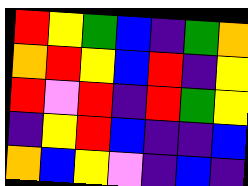[["red", "yellow", "green", "blue", "indigo", "green", "orange"], ["orange", "red", "yellow", "blue", "red", "indigo", "yellow"], ["red", "violet", "red", "indigo", "red", "green", "yellow"], ["indigo", "yellow", "red", "blue", "indigo", "indigo", "blue"], ["orange", "blue", "yellow", "violet", "indigo", "blue", "indigo"]]